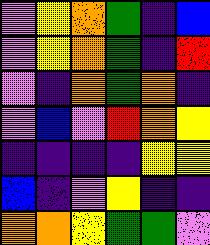[["violet", "yellow", "orange", "green", "indigo", "blue"], ["violet", "yellow", "orange", "green", "indigo", "red"], ["violet", "indigo", "orange", "green", "orange", "indigo"], ["violet", "blue", "violet", "red", "orange", "yellow"], ["indigo", "indigo", "indigo", "indigo", "yellow", "yellow"], ["blue", "indigo", "violet", "yellow", "indigo", "indigo"], ["orange", "orange", "yellow", "green", "green", "violet"]]